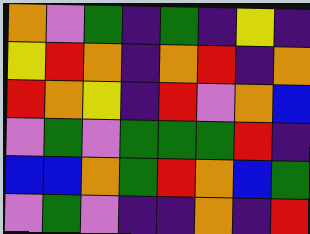[["orange", "violet", "green", "indigo", "green", "indigo", "yellow", "indigo"], ["yellow", "red", "orange", "indigo", "orange", "red", "indigo", "orange"], ["red", "orange", "yellow", "indigo", "red", "violet", "orange", "blue"], ["violet", "green", "violet", "green", "green", "green", "red", "indigo"], ["blue", "blue", "orange", "green", "red", "orange", "blue", "green"], ["violet", "green", "violet", "indigo", "indigo", "orange", "indigo", "red"]]